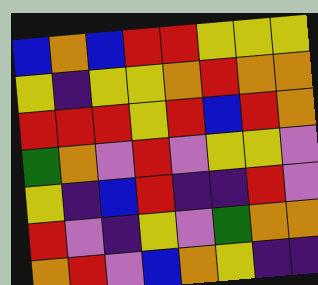[["blue", "orange", "blue", "red", "red", "yellow", "yellow", "yellow"], ["yellow", "indigo", "yellow", "yellow", "orange", "red", "orange", "orange"], ["red", "red", "red", "yellow", "red", "blue", "red", "orange"], ["green", "orange", "violet", "red", "violet", "yellow", "yellow", "violet"], ["yellow", "indigo", "blue", "red", "indigo", "indigo", "red", "violet"], ["red", "violet", "indigo", "yellow", "violet", "green", "orange", "orange"], ["orange", "red", "violet", "blue", "orange", "yellow", "indigo", "indigo"]]